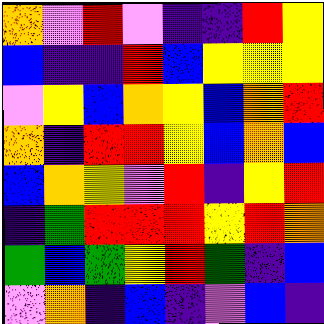[["orange", "violet", "red", "violet", "indigo", "indigo", "red", "yellow"], ["blue", "indigo", "indigo", "red", "blue", "yellow", "yellow", "yellow"], ["violet", "yellow", "blue", "orange", "yellow", "blue", "orange", "red"], ["orange", "indigo", "red", "red", "yellow", "blue", "orange", "blue"], ["blue", "orange", "yellow", "violet", "red", "indigo", "yellow", "red"], ["indigo", "green", "red", "red", "red", "yellow", "red", "orange"], ["green", "blue", "green", "yellow", "red", "green", "indigo", "blue"], ["violet", "orange", "indigo", "blue", "indigo", "violet", "blue", "indigo"]]